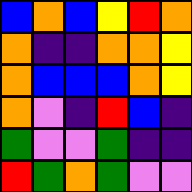[["blue", "orange", "blue", "yellow", "red", "orange"], ["orange", "indigo", "indigo", "orange", "orange", "yellow"], ["orange", "blue", "blue", "blue", "orange", "yellow"], ["orange", "violet", "indigo", "red", "blue", "indigo"], ["green", "violet", "violet", "green", "indigo", "indigo"], ["red", "green", "orange", "green", "violet", "violet"]]